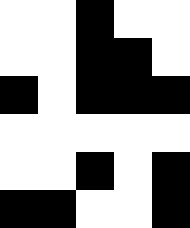[["white", "white", "black", "white", "white"], ["white", "white", "black", "black", "white"], ["black", "white", "black", "black", "black"], ["white", "white", "white", "white", "white"], ["white", "white", "black", "white", "black"], ["black", "black", "white", "white", "black"]]